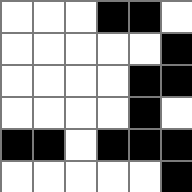[["white", "white", "white", "black", "black", "white"], ["white", "white", "white", "white", "white", "black"], ["white", "white", "white", "white", "black", "black"], ["white", "white", "white", "white", "black", "white"], ["black", "black", "white", "black", "black", "black"], ["white", "white", "white", "white", "white", "black"]]